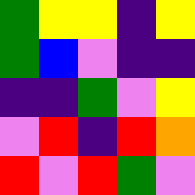[["green", "yellow", "yellow", "indigo", "yellow"], ["green", "blue", "violet", "indigo", "indigo"], ["indigo", "indigo", "green", "violet", "yellow"], ["violet", "red", "indigo", "red", "orange"], ["red", "violet", "red", "green", "violet"]]